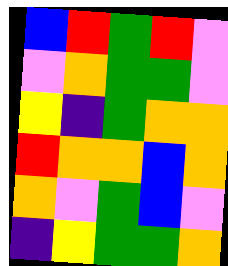[["blue", "red", "green", "red", "violet"], ["violet", "orange", "green", "green", "violet"], ["yellow", "indigo", "green", "orange", "orange"], ["red", "orange", "orange", "blue", "orange"], ["orange", "violet", "green", "blue", "violet"], ["indigo", "yellow", "green", "green", "orange"]]